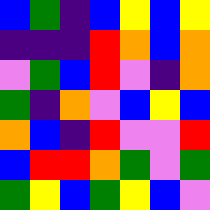[["blue", "green", "indigo", "blue", "yellow", "blue", "yellow"], ["indigo", "indigo", "indigo", "red", "orange", "blue", "orange"], ["violet", "green", "blue", "red", "violet", "indigo", "orange"], ["green", "indigo", "orange", "violet", "blue", "yellow", "blue"], ["orange", "blue", "indigo", "red", "violet", "violet", "red"], ["blue", "red", "red", "orange", "green", "violet", "green"], ["green", "yellow", "blue", "green", "yellow", "blue", "violet"]]